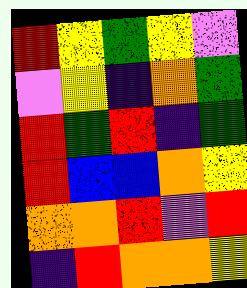[["red", "yellow", "green", "yellow", "violet"], ["violet", "yellow", "indigo", "orange", "green"], ["red", "green", "red", "indigo", "green"], ["red", "blue", "blue", "orange", "yellow"], ["orange", "orange", "red", "violet", "red"], ["indigo", "red", "orange", "orange", "yellow"]]